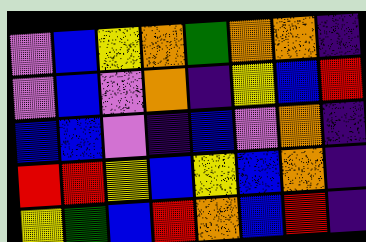[["violet", "blue", "yellow", "orange", "green", "orange", "orange", "indigo"], ["violet", "blue", "violet", "orange", "indigo", "yellow", "blue", "red"], ["blue", "blue", "violet", "indigo", "blue", "violet", "orange", "indigo"], ["red", "red", "yellow", "blue", "yellow", "blue", "orange", "indigo"], ["yellow", "green", "blue", "red", "orange", "blue", "red", "indigo"]]